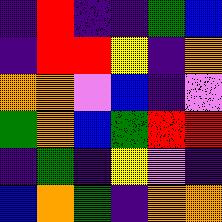[["indigo", "red", "indigo", "indigo", "green", "blue"], ["indigo", "red", "red", "yellow", "indigo", "orange"], ["orange", "orange", "violet", "blue", "indigo", "violet"], ["green", "orange", "blue", "green", "red", "red"], ["indigo", "green", "indigo", "yellow", "violet", "indigo"], ["blue", "orange", "green", "indigo", "orange", "orange"]]